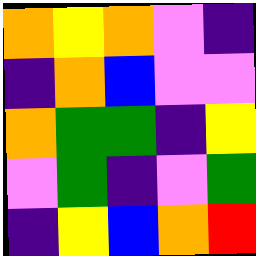[["orange", "yellow", "orange", "violet", "indigo"], ["indigo", "orange", "blue", "violet", "violet"], ["orange", "green", "green", "indigo", "yellow"], ["violet", "green", "indigo", "violet", "green"], ["indigo", "yellow", "blue", "orange", "red"]]